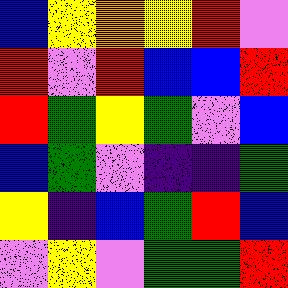[["blue", "yellow", "orange", "yellow", "red", "violet"], ["red", "violet", "red", "blue", "blue", "red"], ["red", "green", "yellow", "green", "violet", "blue"], ["blue", "green", "violet", "indigo", "indigo", "green"], ["yellow", "indigo", "blue", "green", "red", "blue"], ["violet", "yellow", "violet", "green", "green", "red"]]